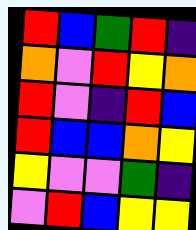[["red", "blue", "green", "red", "indigo"], ["orange", "violet", "red", "yellow", "orange"], ["red", "violet", "indigo", "red", "blue"], ["red", "blue", "blue", "orange", "yellow"], ["yellow", "violet", "violet", "green", "indigo"], ["violet", "red", "blue", "yellow", "yellow"]]